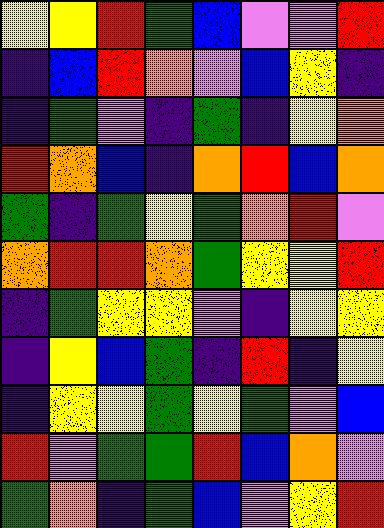[["yellow", "yellow", "red", "green", "blue", "violet", "violet", "red"], ["indigo", "blue", "red", "orange", "violet", "blue", "yellow", "indigo"], ["indigo", "green", "violet", "indigo", "green", "indigo", "yellow", "orange"], ["red", "orange", "blue", "indigo", "orange", "red", "blue", "orange"], ["green", "indigo", "green", "yellow", "green", "orange", "red", "violet"], ["orange", "red", "red", "orange", "green", "yellow", "yellow", "red"], ["indigo", "green", "yellow", "yellow", "violet", "indigo", "yellow", "yellow"], ["indigo", "yellow", "blue", "green", "indigo", "red", "indigo", "yellow"], ["indigo", "yellow", "yellow", "green", "yellow", "green", "violet", "blue"], ["red", "violet", "green", "green", "red", "blue", "orange", "violet"], ["green", "orange", "indigo", "green", "blue", "violet", "yellow", "red"]]